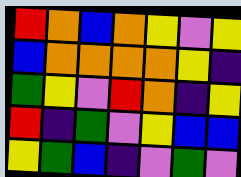[["red", "orange", "blue", "orange", "yellow", "violet", "yellow"], ["blue", "orange", "orange", "orange", "orange", "yellow", "indigo"], ["green", "yellow", "violet", "red", "orange", "indigo", "yellow"], ["red", "indigo", "green", "violet", "yellow", "blue", "blue"], ["yellow", "green", "blue", "indigo", "violet", "green", "violet"]]